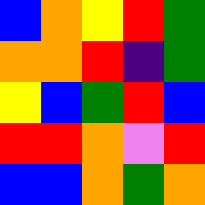[["blue", "orange", "yellow", "red", "green"], ["orange", "orange", "red", "indigo", "green"], ["yellow", "blue", "green", "red", "blue"], ["red", "red", "orange", "violet", "red"], ["blue", "blue", "orange", "green", "orange"]]